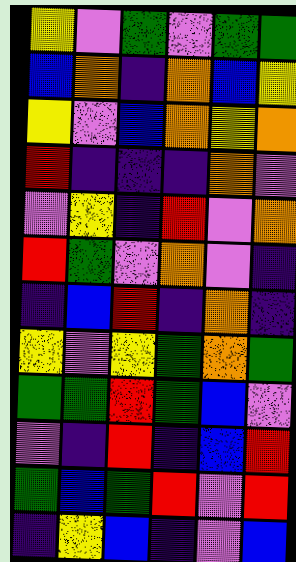[["yellow", "violet", "green", "violet", "green", "green"], ["blue", "orange", "indigo", "orange", "blue", "yellow"], ["yellow", "violet", "blue", "orange", "yellow", "orange"], ["red", "indigo", "indigo", "indigo", "orange", "violet"], ["violet", "yellow", "indigo", "red", "violet", "orange"], ["red", "green", "violet", "orange", "violet", "indigo"], ["indigo", "blue", "red", "indigo", "orange", "indigo"], ["yellow", "violet", "yellow", "green", "orange", "green"], ["green", "green", "red", "green", "blue", "violet"], ["violet", "indigo", "red", "indigo", "blue", "red"], ["green", "blue", "green", "red", "violet", "red"], ["indigo", "yellow", "blue", "indigo", "violet", "blue"]]